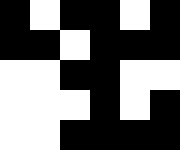[["black", "white", "black", "black", "white", "black"], ["black", "black", "white", "black", "black", "black"], ["white", "white", "black", "black", "white", "white"], ["white", "white", "white", "black", "white", "black"], ["white", "white", "black", "black", "black", "black"]]